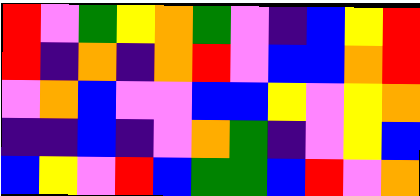[["red", "violet", "green", "yellow", "orange", "green", "violet", "indigo", "blue", "yellow", "red"], ["red", "indigo", "orange", "indigo", "orange", "red", "violet", "blue", "blue", "orange", "red"], ["violet", "orange", "blue", "violet", "violet", "blue", "blue", "yellow", "violet", "yellow", "orange"], ["indigo", "indigo", "blue", "indigo", "violet", "orange", "green", "indigo", "violet", "yellow", "blue"], ["blue", "yellow", "violet", "red", "blue", "green", "green", "blue", "red", "violet", "orange"]]